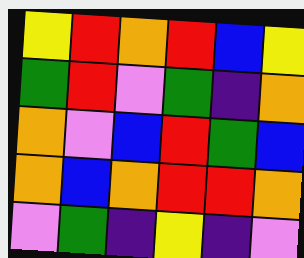[["yellow", "red", "orange", "red", "blue", "yellow"], ["green", "red", "violet", "green", "indigo", "orange"], ["orange", "violet", "blue", "red", "green", "blue"], ["orange", "blue", "orange", "red", "red", "orange"], ["violet", "green", "indigo", "yellow", "indigo", "violet"]]